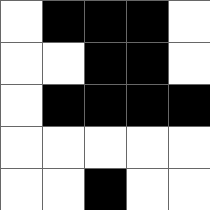[["white", "black", "black", "black", "white"], ["white", "white", "black", "black", "white"], ["white", "black", "black", "black", "black"], ["white", "white", "white", "white", "white"], ["white", "white", "black", "white", "white"]]